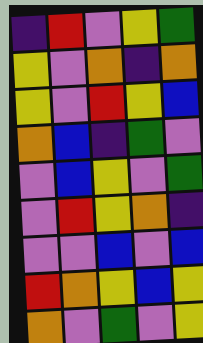[["indigo", "red", "violet", "yellow", "green"], ["yellow", "violet", "orange", "indigo", "orange"], ["yellow", "violet", "red", "yellow", "blue"], ["orange", "blue", "indigo", "green", "violet"], ["violet", "blue", "yellow", "violet", "green"], ["violet", "red", "yellow", "orange", "indigo"], ["violet", "violet", "blue", "violet", "blue"], ["red", "orange", "yellow", "blue", "yellow"], ["orange", "violet", "green", "violet", "yellow"]]